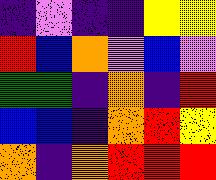[["indigo", "violet", "indigo", "indigo", "yellow", "yellow"], ["red", "blue", "orange", "violet", "blue", "violet"], ["green", "green", "indigo", "orange", "indigo", "red"], ["blue", "blue", "indigo", "orange", "red", "yellow"], ["orange", "indigo", "orange", "red", "red", "red"]]